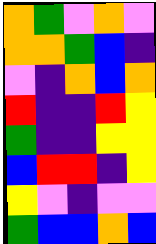[["orange", "green", "violet", "orange", "violet"], ["orange", "orange", "green", "blue", "indigo"], ["violet", "indigo", "orange", "blue", "orange"], ["red", "indigo", "indigo", "red", "yellow"], ["green", "indigo", "indigo", "yellow", "yellow"], ["blue", "red", "red", "indigo", "yellow"], ["yellow", "violet", "indigo", "violet", "violet"], ["green", "blue", "blue", "orange", "blue"]]